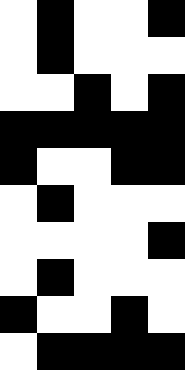[["white", "black", "white", "white", "black"], ["white", "black", "white", "white", "white"], ["white", "white", "black", "white", "black"], ["black", "black", "black", "black", "black"], ["black", "white", "white", "black", "black"], ["white", "black", "white", "white", "white"], ["white", "white", "white", "white", "black"], ["white", "black", "white", "white", "white"], ["black", "white", "white", "black", "white"], ["white", "black", "black", "black", "black"]]